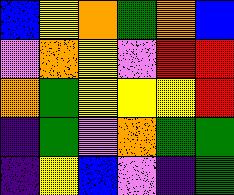[["blue", "yellow", "orange", "green", "orange", "blue"], ["violet", "orange", "yellow", "violet", "red", "red"], ["orange", "green", "yellow", "yellow", "yellow", "red"], ["indigo", "green", "violet", "orange", "green", "green"], ["indigo", "yellow", "blue", "violet", "indigo", "green"]]